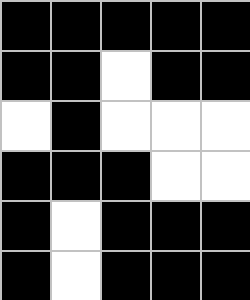[["black", "black", "black", "black", "black"], ["black", "black", "white", "black", "black"], ["white", "black", "white", "white", "white"], ["black", "black", "black", "white", "white"], ["black", "white", "black", "black", "black"], ["black", "white", "black", "black", "black"]]